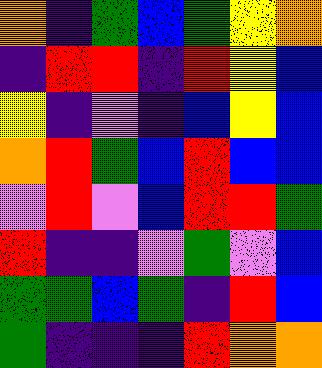[["orange", "indigo", "green", "blue", "green", "yellow", "orange"], ["indigo", "red", "red", "indigo", "red", "yellow", "blue"], ["yellow", "indigo", "violet", "indigo", "blue", "yellow", "blue"], ["orange", "red", "green", "blue", "red", "blue", "blue"], ["violet", "red", "violet", "blue", "red", "red", "green"], ["red", "indigo", "indigo", "violet", "green", "violet", "blue"], ["green", "green", "blue", "green", "indigo", "red", "blue"], ["green", "indigo", "indigo", "indigo", "red", "orange", "orange"]]